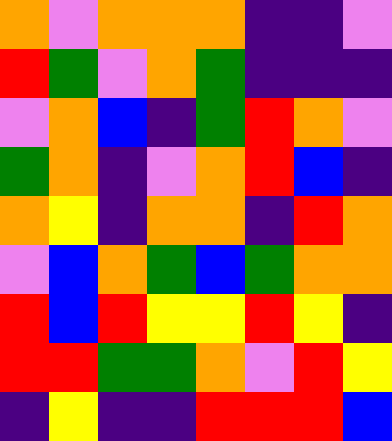[["orange", "violet", "orange", "orange", "orange", "indigo", "indigo", "violet"], ["red", "green", "violet", "orange", "green", "indigo", "indigo", "indigo"], ["violet", "orange", "blue", "indigo", "green", "red", "orange", "violet"], ["green", "orange", "indigo", "violet", "orange", "red", "blue", "indigo"], ["orange", "yellow", "indigo", "orange", "orange", "indigo", "red", "orange"], ["violet", "blue", "orange", "green", "blue", "green", "orange", "orange"], ["red", "blue", "red", "yellow", "yellow", "red", "yellow", "indigo"], ["red", "red", "green", "green", "orange", "violet", "red", "yellow"], ["indigo", "yellow", "indigo", "indigo", "red", "red", "red", "blue"]]